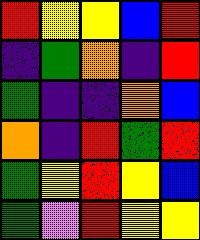[["red", "yellow", "yellow", "blue", "red"], ["indigo", "green", "orange", "indigo", "red"], ["green", "indigo", "indigo", "orange", "blue"], ["orange", "indigo", "red", "green", "red"], ["green", "yellow", "red", "yellow", "blue"], ["green", "violet", "red", "yellow", "yellow"]]